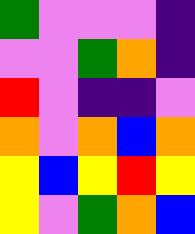[["green", "violet", "violet", "violet", "indigo"], ["violet", "violet", "green", "orange", "indigo"], ["red", "violet", "indigo", "indigo", "violet"], ["orange", "violet", "orange", "blue", "orange"], ["yellow", "blue", "yellow", "red", "yellow"], ["yellow", "violet", "green", "orange", "blue"]]